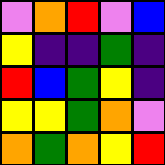[["violet", "orange", "red", "violet", "blue"], ["yellow", "indigo", "indigo", "green", "indigo"], ["red", "blue", "green", "yellow", "indigo"], ["yellow", "yellow", "green", "orange", "violet"], ["orange", "green", "orange", "yellow", "red"]]